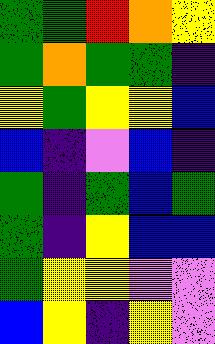[["green", "green", "red", "orange", "yellow"], ["green", "orange", "green", "green", "indigo"], ["yellow", "green", "yellow", "yellow", "blue"], ["blue", "indigo", "violet", "blue", "indigo"], ["green", "indigo", "green", "blue", "green"], ["green", "indigo", "yellow", "blue", "blue"], ["green", "yellow", "yellow", "violet", "violet"], ["blue", "yellow", "indigo", "yellow", "violet"]]